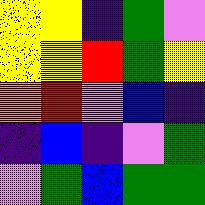[["yellow", "yellow", "indigo", "green", "violet"], ["yellow", "yellow", "red", "green", "yellow"], ["orange", "red", "violet", "blue", "indigo"], ["indigo", "blue", "indigo", "violet", "green"], ["violet", "green", "blue", "green", "green"]]